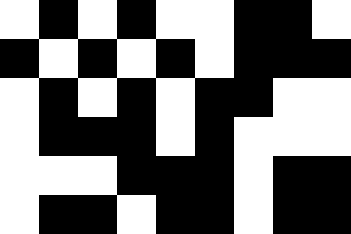[["white", "black", "white", "black", "white", "white", "black", "black", "white"], ["black", "white", "black", "white", "black", "white", "black", "black", "black"], ["white", "black", "white", "black", "white", "black", "black", "white", "white"], ["white", "black", "black", "black", "white", "black", "white", "white", "white"], ["white", "white", "white", "black", "black", "black", "white", "black", "black"], ["white", "black", "black", "white", "black", "black", "white", "black", "black"]]